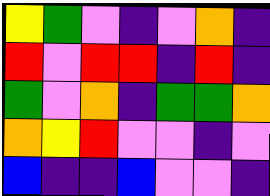[["yellow", "green", "violet", "indigo", "violet", "orange", "indigo"], ["red", "violet", "red", "red", "indigo", "red", "indigo"], ["green", "violet", "orange", "indigo", "green", "green", "orange"], ["orange", "yellow", "red", "violet", "violet", "indigo", "violet"], ["blue", "indigo", "indigo", "blue", "violet", "violet", "indigo"]]